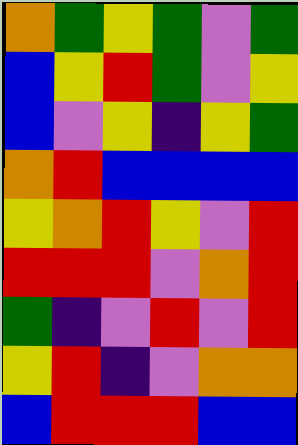[["orange", "green", "yellow", "green", "violet", "green"], ["blue", "yellow", "red", "green", "violet", "yellow"], ["blue", "violet", "yellow", "indigo", "yellow", "green"], ["orange", "red", "blue", "blue", "blue", "blue"], ["yellow", "orange", "red", "yellow", "violet", "red"], ["red", "red", "red", "violet", "orange", "red"], ["green", "indigo", "violet", "red", "violet", "red"], ["yellow", "red", "indigo", "violet", "orange", "orange"], ["blue", "red", "red", "red", "blue", "blue"]]